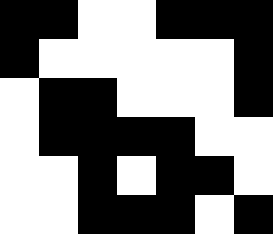[["black", "black", "white", "white", "black", "black", "black"], ["black", "white", "white", "white", "white", "white", "black"], ["white", "black", "black", "white", "white", "white", "black"], ["white", "black", "black", "black", "black", "white", "white"], ["white", "white", "black", "white", "black", "black", "white"], ["white", "white", "black", "black", "black", "white", "black"]]